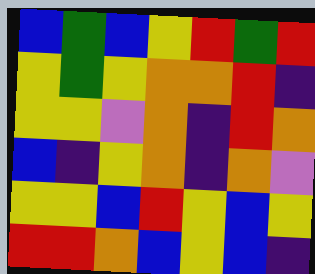[["blue", "green", "blue", "yellow", "red", "green", "red"], ["yellow", "green", "yellow", "orange", "orange", "red", "indigo"], ["yellow", "yellow", "violet", "orange", "indigo", "red", "orange"], ["blue", "indigo", "yellow", "orange", "indigo", "orange", "violet"], ["yellow", "yellow", "blue", "red", "yellow", "blue", "yellow"], ["red", "red", "orange", "blue", "yellow", "blue", "indigo"]]